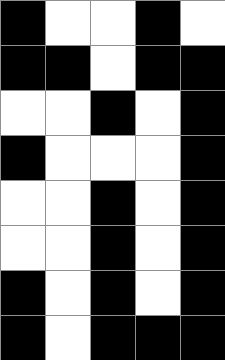[["black", "white", "white", "black", "white"], ["black", "black", "white", "black", "black"], ["white", "white", "black", "white", "black"], ["black", "white", "white", "white", "black"], ["white", "white", "black", "white", "black"], ["white", "white", "black", "white", "black"], ["black", "white", "black", "white", "black"], ["black", "white", "black", "black", "black"]]